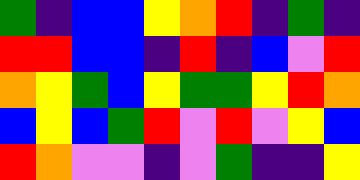[["green", "indigo", "blue", "blue", "yellow", "orange", "red", "indigo", "green", "indigo"], ["red", "red", "blue", "blue", "indigo", "red", "indigo", "blue", "violet", "red"], ["orange", "yellow", "green", "blue", "yellow", "green", "green", "yellow", "red", "orange"], ["blue", "yellow", "blue", "green", "red", "violet", "red", "violet", "yellow", "blue"], ["red", "orange", "violet", "violet", "indigo", "violet", "green", "indigo", "indigo", "yellow"]]